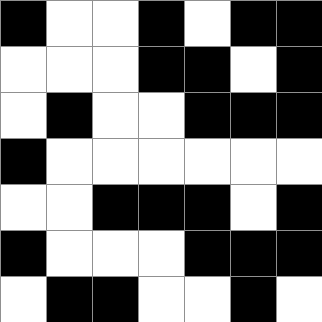[["black", "white", "white", "black", "white", "black", "black"], ["white", "white", "white", "black", "black", "white", "black"], ["white", "black", "white", "white", "black", "black", "black"], ["black", "white", "white", "white", "white", "white", "white"], ["white", "white", "black", "black", "black", "white", "black"], ["black", "white", "white", "white", "black", "black", "black"], ["white", "black", "black", "white", "white", "black", "white"]]